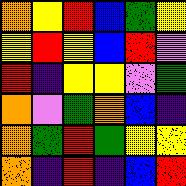[["orange", "yellow", "red", "blue", "green", "yellow"], ["yellow", "red", "yellow", "blue", "red", "violet"], ["red", "indigo", "yellow", "yellow", "violet", "green"], ["orange", "violet", "green", "orange", "blue", "indigo"], ["orange", "green", "red", "green", "yellow", "yellow"], ["orange", "indigo", "red", "indigo", "blue", "red"]]